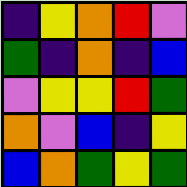[["indigo", "yellow", "orange", "red", "violet"], ["green", "indigo", "orange", "indigo", "blue"], ["violet", "yellow", "yellow", "red", "green"], ["orange", "violet", "blue", "indigo", "yellow"], ["blue", "orange", "green", "yellow", "green"]]